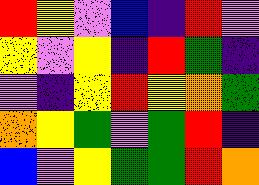[["red", "yellow", "violet", "blue", "indigo", "red", "violet"], ["yellow", "violet", "yellow", "indigo", "red", "green", "indigo"], ["violet", "indigo", "yellow", "red", "yellow", "orange", "green"], ["orange", "yellow", "green", "violet", "green", "red", "indigo"], ["blue", "violet", "yellow", "green", "green", "red", "orange"]]